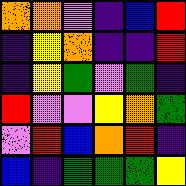[["orange", "orange", "violet", "indigo", "blue", "red"], ["indigo", "yellow", "orange", "indigo", "indigo", "red"], ["indigo", "yellow", "green", "violet", "green", "indigo"], ["red", "violet", "violet", "yellow", "orange", "green"], ["violet", "red", "blue", "orange", "red", "indigo"], ["blue", "indigo", "green", "green", "green", "yellow"]]